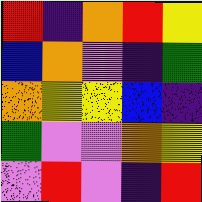[["red", "indigo", "orange", "red", "yellow"], ["blue", "orange", "violet", "indigo", "green"], ["orange", "yellow", "yellow", "blue", "indigo"], ["green", "violet", "violet", "orange", "yellow"], ["violet", "red", "violet", "indigo", "red"]]